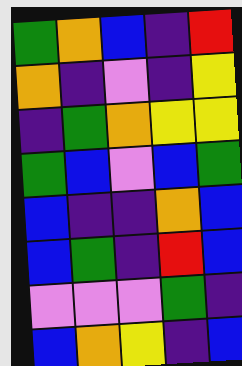[["green", "orange", "blue", "indigo", "red"], ["orange", "indigo", "violet", "indigo", "yellow"], ["indigo", "green", "orange", "yellow", "yellow"], ["green", "blue", "violet", "blue", "green"], ["blue", "indigo", "indigo", "orange", "blue"], ["blue", "green", "indigo", "red", "blue"], ["violet", "violet", "violet", "green", "indigo"], ["blue", "orange", "yellow", "indigo", "blue"]]